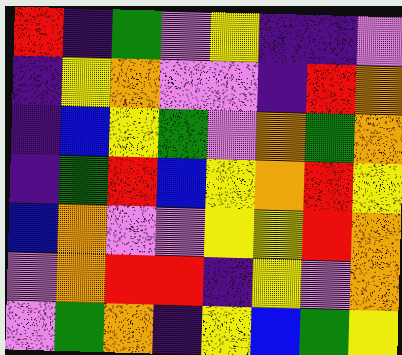[["red", "indigo", "green", "violet", "yellow", "indigo", "indigo", "violet"], ["indigo", "yellow", "orange", "violet", "violet", "indigo", "red", "orange"], ["indigo", "blue", "yellow", "green", "violet", "orange", "green", "orange"], ["indigo", "green", "red", "blue", "yellow", "orange", "red", "yellow"], ["blue", "orange", "violet", "violet", "yellow", "yellow", "red", "orange"], ["violet", "orange", "red", "red", "indigo", "yellow", "violet", "orange"], ["violet", "green", "orange", "indigo", "yellow", "blue", "green", "yellow"]]